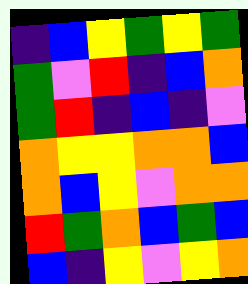[["indigo", "blue", "yellow", "green", "yellow", "green"], ["green", "violet", "red", "indigo", "blue", "orange"], ["green", "red", "indigo", "blue", "indigo", "violet"], ["orange", "yellow", "yellow", "orange", "orange", "blue"], ["orange", "blue", "yellow", "violet", "orange", "orange"], ["red", "green", "orange", "blue", "green", "blue"], ["blue", "indigo", "yellow", "violet", "yellow", "orange"]]